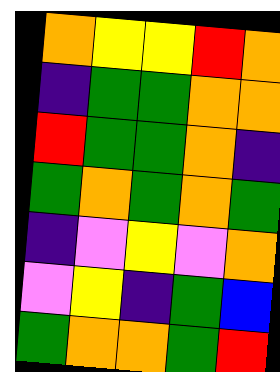[["orange", "yellow", "yellow", "red", "orange"], ["indigo", "green", "green", "orange", "orange"], ["red", "green", "green", "orange", "indigo"], ["green", "orange", "green", "orange", "green"], ["indigo", "violet", "yellow", "violet", "orange"], ["violet", "yellow", "indigo", "green", "blue"], ["green", "orange", "orange", "green", "red"]]